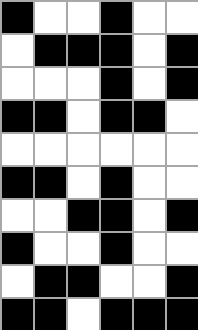[["black", "white", "white", "black", "white", "white"], ["white", "black", "black", "black", "white", "black"], ["white", "white", "white", "black", "white", "black"], ["black", "black", "white", "black", "black", "white"], ["white", "white", "white", "white", "white", "white"], ["black", "black", "white", "black", "white", "white"], ["white", "white", "black", "black", "white", "black"], ["black", "white", "white", "black", "white", "white"], ["white", "black", "black", "white", "white", "black"], ["black", "black", "white", "black", "black", "black"]]